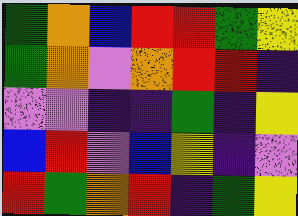[["green", "orange", "blue", "red", "red", "green", "yellow"], ["green", "orange", "violet", "orange", "red", "red", "indigo"], ["violet", "violet", "indigo", "indigo", "green", "indigo", "yellow"], ["blue", "red", "violet", "blue", "yellow", "indigo", "violet"], ["red", "green", "orange", "red", "indigo", "green", "yellow"]]